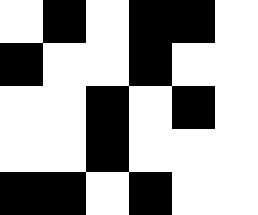[["white", "black", "white", "black", "black", "white"], ["black", "white", "white", "black", "white", "white"], ["white", "white", "black", "white", "black", "white"], ["white", "white", "black", "white", "white", "white"], ["black", "black", "white", "black", "white", "white"]]